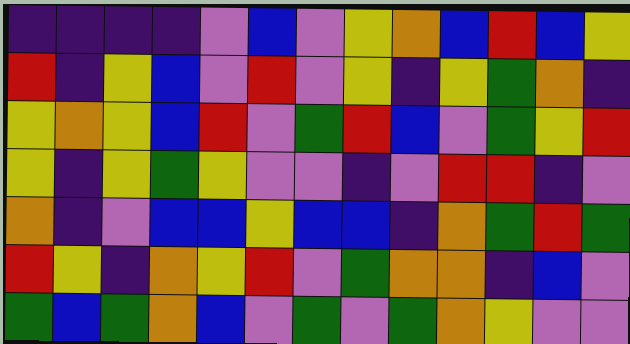[["indigo", "indigo", "indigo", "indigo", "violet", "blue", "violet", "yellow", "orange", "blue", "red", "blue", "yellow"], ["red", "indigo", "yellow", "blue", "violet", "red", "violet", "yellow", "indigo", "yellow", "green", "orange", "indigo"], ["yellow", "orange", "yellow", "blue", "red", "violet", "green", "red", "blue", "violet", "green", "yellow", "red"], ["yellow", "indigo", "yellow", "green", "yellow", "violet", "violet", "indigo", "violet", "red", "red", "indigo", "violet"], ["orange", "indigo", "violet", "blue", "blue", "yellow", "blue", "blue", "indigo", "orange", "green", "red", "green"], ["red", "yellow", "indigo", "orange", "yellow", "red", "violet", "green", "orange", "orange", "indigo", "blue", "violet"], ["green", "blue", "green", "orange", "blue", "violet", "green", "violet", "green", "orange", "yellow", "violet", "violet"]]